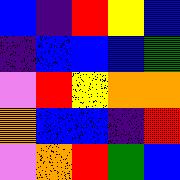[["blue", "indigo", "red", "yellow", "blue"], ["indigo", "blue", "blue", "blue", "green"], ["violet", "red", "yellow", "orange", "orange"], ["orange", "blue", "blue", "indigo", "red"], ["violet", "orange", "red", "green", "blue"]]